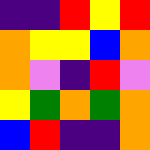[["indigo", "indigo", "red", "yellow", "red"], ["orange", "yellow", "yellow", "blue", "orange"], ["orange", "violet", "indigo", "red", "violet"], ["yellow", "green", "orange", "green", "orange"], ["blue", "red", "indigo", "indigo", "orange"]]